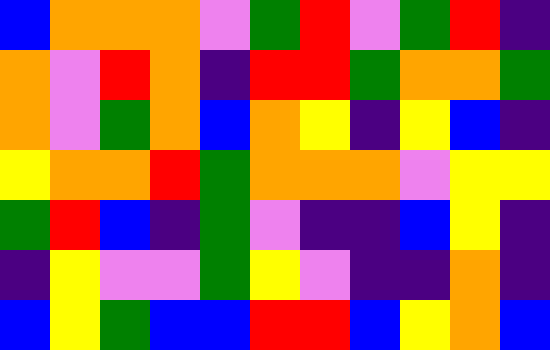[["blue", "orange", "orange", "orange", "violet", "green", "red", "violet", "green", "red", "indigo"], ["orange", "violet", "red", "orange", "indigo", "red", "red", "green", "orange", "orange", "green"], ["orange", "violet", "green", "orange", "blue", "orange", "yellow", "indigo", "yellow", "blue", "indigo"], ["yellow", "orange", "orange", "red", "green", "orange", "orange", "orange", "violet", "yellow", "yellow"], ["green", "red", "blue", "indigo", "green", "violet", "indigo", "indigo", "blue", "yellow", "indigo"], ["indigo", "yellow", "violet", "violet", "green", "yellow", "violet", "indigo", "indigo", "orange", "indigo"], ["blue", "yellow", "green", "blue", "blue", "red", "red", "blue", "yellow", "orange", "blue"]]